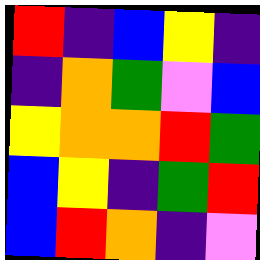[["red", "indigo", "blue", "yellow", "indigo"], ["indigo", "orange", "green", "violet", "blue"], ["yellow", "orange", "orange", "red", "green"], ["blue", "yellow", "indigo", "green", "red"], ["blue", "red", "orange", "indigo", "violet"]]